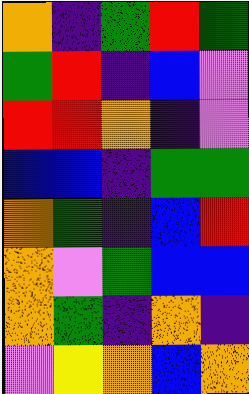[["orange", "indigo", "green", "red", "green"], ["green", "red", "indigo", "blue", "violet"], ["red", "red", "orange", "indigo", "violet"], ["blue", "blue", "indigo", "green", "green"], ["orange", "green", "indigo", "blue", "red"], ["orange", "violet", "green", "blue", "blue"], ["orange", "green", "indigo", "orange", "indigo"], ["violet", "yellow", "orange", "blue", "orange"]]